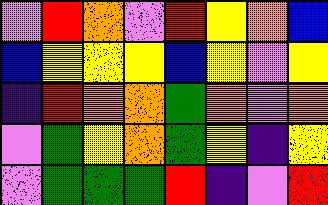[["violet", "red", "orange", "violet", "red", "yellow", "orange", "blue"], ["blue", "yellow", "yellow", "yellow", "blue", "yellow", "violet", "yellow"], ["indigo", "red", "orange", "orange", "green", "orange", "violet", "orange"], ["violet", "green", "yellow", "orange", "green", "yellow", "indigo", "yellow"], ["violet", "green", "green", "green", "red", "indigo", "violet", "red"]]